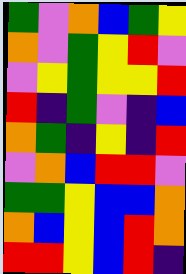[["green", "violet", "orange", "blue", "green", "yellow"], ["orange", "violet", "green", "yellow", "red", "violet"], ["violet", "yellow", "green", "yellow", "yellow", "red"], ["red", "indigo", "green", "violet", "indigo", "blue"], ["orange", "green", "indigo", "yellow", "indigo", "red"], ["violet", "orange", "blue", "red", "red", "violet"], ["green", "green", "yellow", "blue", "blue", "orange"], ["orange", "blue", "yellow", "blue", "red", "orange"], ["red", "red", "yellow", "blue", "red", "indigo"]]